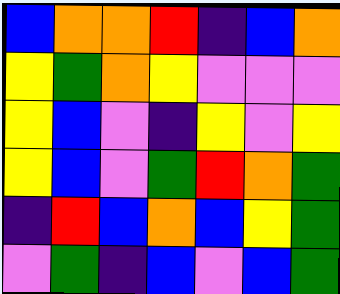[["blue", "orange", "orange", "red", "indigo", "blue", "orange"], ["yellow", "green", "orange", "yellow", "violet", "violet", "violet"], ["yellow", "blue", "violet", "indigo", "yellow", "violet", "yellow"], ["yellow", "blue", "violet", "green", "red", "orange", "green"], ["indigo", "red", "blue", "orange", "blue", "yellow", "green"], ["violet", "green", "indigo", "blue", "violet", "blue", "green"]]